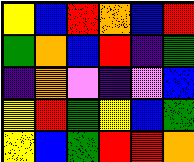[["yellow", "blue", "red", "orange", "blue", "red"], ["green", "orange", "blue", "red", "indigo", "green"], ["indigo", "orange", "violet", "indigo", "violet", "blue"], ["yellow", "red", "green", "yellow", "blue", "green"], ["yellow", "blue", "green", "red", "red", "orange"]]